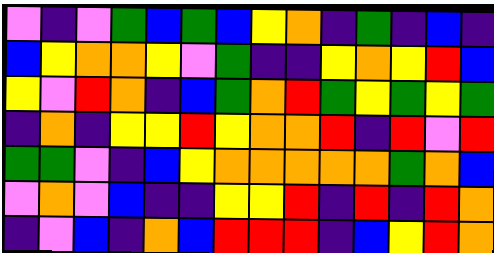[["violet", "indigo", "violet", "green", "blue", "green", "blue", "yellow", "orange", "indigo", "green", "indigo", "blue", "indigo"], ["blue", "yellow", "orange", "orange", "yellow", "violet", "green", "indigo", "indigo", "yellow", "orange", "yellow", "red", "blue"], ["yellow", "violet", "red", "orange", "indigo", "blue", "green", "orange", "red", "green", "yellow", "green", "yellow", "green"], ["indigo", "orange", "indigo", "yellow", "yellow", "red", "yellow", "orange", "orange", "red", "indigo", "red", "violet", "red"], ["green", "green", "violet", "indigo", "blue", "yellow", "orange", "orange", "orange", "orange", "orange", "green", "orange", "blue"], ["violet", "orange", "violet", "blue", "indigo", "indigo", "yellow", "yellow", "red", "indigo", "red", "indigo", "red", "orange"], ["indigo", "violet", "blue", "indigo", "orange", "blue", "red", "red", "red", "indigo", "blue", "yellow", "red", "orange"]]